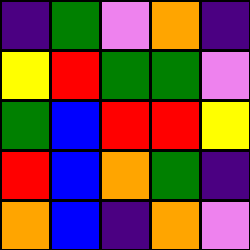[["indigo", "green", "violet", "orange", "indigo"], ["yellow", "red", "green", "green", "violet"], ["green", "blue", "red", "red", "yellow"], ["red", "blue", "orange", "green", "indigo"], ["orange", "blue", "indigo", "orange", "violet"]]